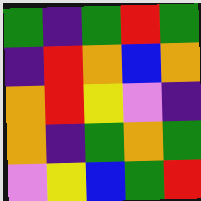[["green", "indigo", "green", "red", "green"], ["indigo", "red", "orange", "blue", "orange"], ["orange", "red", "yellow", "violet", "indigo"], ["orange", "indigo", "green", "orange", "green"], ["violet", "yellow", "blue", "green", "red"]]